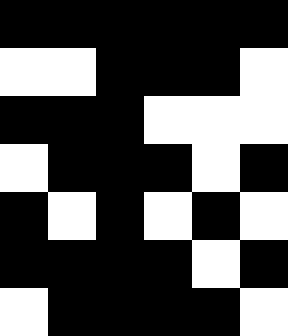[["black", "black", "black", "black", "black", "black"], ["white", "white", "black", "black", "black", "white"], ["black", "black", "black", "white", "white", "white"], ["white", "black", "black", "black", "white", "black"], ["black", "white", "black", "white", "black", "white"], ["black", "black", "black", "black", "white", "black"], ["white", "black", "black", "black", "black", "white"]]